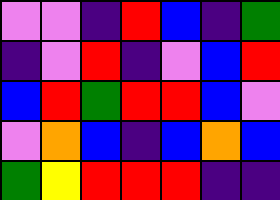[["violet", "violet", "indigo", "red", "blue", "indigo", "green"], ["indigo", "violet", "red", "indigo", "violet", "blue", "red"], ["blue", "red", "green", "red", "red", "blue", "violet"], ["violet", "orange", "blue", "indigo", "blue", "orange", "blue"], ["green", "yellow", "red", "red", "red", "indigo", "indigo"]]